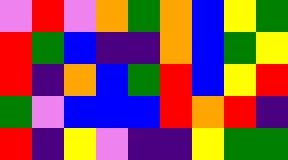[["violet", "red", "violet", "orange", "green", "orange", "blue", "yellow", "green"], ["red", "green", "blue", "indigo", "indigo", "orange", "blue", "green", "yellow"], ["red", "indigo", "orange", "blue", "green", "red", "blue", "yellow", "red"], ["green", "violet", "blue", "blue", "blue", "red", "orange", "red", "indigo"], ["red", "indigo", "yellow", "violet", "indigo", "indigo", "yellow", "green", "green"]]